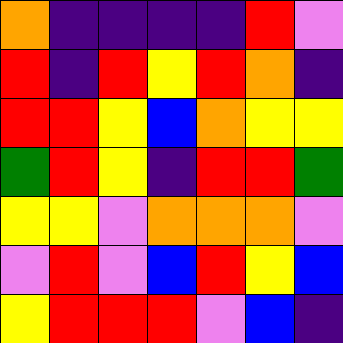[["orange", "indigo", "indigo", "indigo", "indigo", "red", "violet"], ["red", "indigo", "red", "yellow", "red", "orange", "indigo"], ["red", "red", "yellow", "blue", "orange", "yellow", "yellow"], ["green", "red", "yellow", "indigo", "red", "red", "green"], ["yellow", "yellow", "violet", "orange", "orange", "orange", "violet"], ["violet", "red", "violet", "blue", "red", "yellow", "blue"], ["yellow", "red", "red", "red", "violet", "blue", "indigo"]]